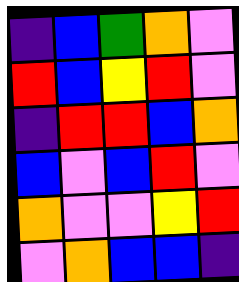[["indigo", "blue", "green", "orange", "violet"], ["red", "blue", "yellow", "red", "violet"], ["indigo", "red", "red", "blue", "orange"], ["blue", "violet", "blue", "red", "violet"], ["orange", "violet", "violet", "yellow", "red"], ["violet", "orange", "blue", "blue", "indigo"]]